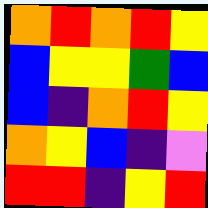[["orange", "red", "orange", "red", "yellow"], ["blue", "yellow", "yellow", "green", "blue"], ["blue", "indigo", "orange", "red", "yellow"], ["orange", "yellow", "blue", "indigo", "violet"], ["red", "red", "indigo", "yellow", "red"]]